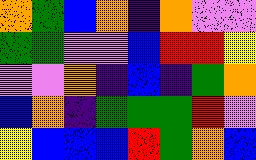[["orange", "green", "blue", "orange", "indigo", "orange", "violet", "violet"], ["green", "green", "violet", "violet", "blue", "red", "red", "yellow"], ["violet", "violet", "orange", "indigo", "blue", "indigo", "green", "orange"], ["blue", "orange", "indigo", "green", "green", "green", "red", "violet"], ["yellow", "blue", "blue", "blue", "red", "green", "orange", "blue"]]